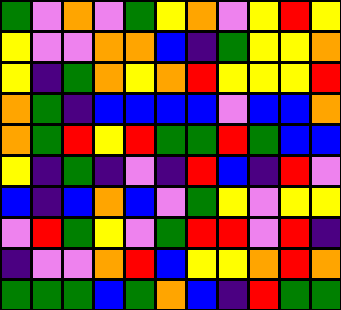[["green", "violet", "orange", "violet", "green", "yellow", "orange", "violet", "yellow", "red", "yellow"], ["yellow", "violet", "violet", "orange", "orange", "blue", "indigo", "green", "yellow", "yellow", "orange"], ["yellow", "indigo", "green", "orange", "yellow", "orange", "red", "yellow", "yellow", "yellow", "red"], ["orange", "green", "indigo", "blue", "blue", "blue", "blue", "violet", "blue", "blue", "orange"], ["orange", "green", "red", "yellow", "red", "green", "green", "red", "green", "blue", "blue"], ["yellow", "indigo", "green", "indigo", "violet", "indigo", "red", "blue", "indigo", "red", "violet"], ["blue", "indigo", "blue", "orange", "blue", "violet", "green", "yellow", "violet", "yellow", "yellow"], ["violet", "red", "green", "yellow", "violet", "green", "red", "red", "violet", "red", "indigo"], ["indigo", "violet", "violet", "orange", "red", "blue", "yellow", "yellow", "orange", "red", "orange"], ["green", "green", "green", "blue", "green", "orange", "blue", "indigo", "red", "green", "green"]]